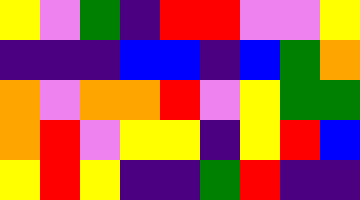[["yellow", "violet", "green", "indigo", "red", "red", "violet", "violet", "yellow"], ["indigo", "indigo", "indigo", "blue", "blue", "indigo", "blue", "green", "orange"], ["orange", "violet", "orange", "orange", "red", "violet", "yellow", "green", "green"], ["orange", "red", "violet", "yellow", "yellow", "indigo", "yellow", "red", "blue"], ["yellow", "red", "yellow", "indigo", "indigo", "green", "red", "indigo", "indigo"]]